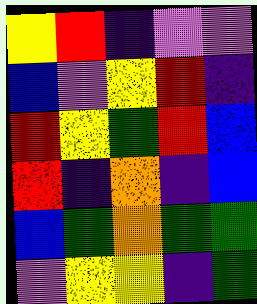[["yellow", "red", "indigo", "violet", "violet"], ["blue", "violet", "yellow", "red", "indigo"], ["red", "yellow", "green", "red", "blue"], ["red", "indigo", "orange", "indigo", "blue"], ["blue", "green", "orange", "green", "green"], ["violet", "yellow", "yellow", "indigo", "green"]]